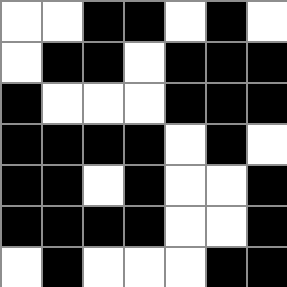[["white", "white", "black", "black", "white", "black", "white"], ["white", "black", "black", "white", "black", "black", "black"], ["black", "white", "white", "white", "black", "black", "black"], ["black", "black", "black", "black", "white", "black", "white"], ["black", "black", "white", "black", "white", "white", "black"], ["black", "black", "black", "black", "white", "white", "black"], ["white", "black", "white", "white", "white", "black", "black"]]